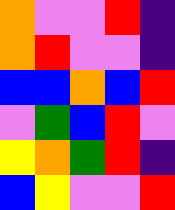[["orange", "violet", "violet", "red", "indigo"], ["orange", "red", "violet", "violet", "indigo"], ["blue", "blue", "orange", "blue", "red"], ["violet", "green", "blue", "red", "violet"], ["yellow", "orange", "green", "red", "indigo"], ["blue", "yellow", "violet", "violet", "red"]]